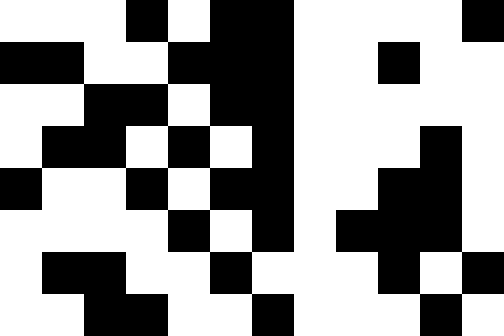[["white", "white", "white", "black", "white", "black", "black", "white", "white", "white", "white", "black"], ["black", "black", "white", "white", "black", "black", "black", "white", "white", "black", "white", "white"], ["white", "white", "black", "black", "white", "black", "black", "white", "white", "white", "white", "white"], ["white", "black", "black", "white", "black", "white", "black", "white", "white", "white", "black", "white"], ["black", "white", "white", "black", "white", "black", "black", "white", "white", "black", "black", "white"], ["white", "white", "white", "white", "black", "white", "black", "white", "black", "black", "black", "white"], ["white", "black", "black", "white", "white", "black", "white", "white", "white", "black", "white", "black"], ["white", "white", "black", "black", "white", "white", "black", "white", "white", "white", "black", "white"]]